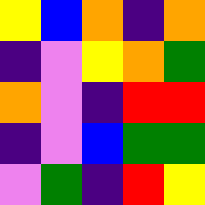[["yellow", "blue", "orange", "indigo", "orange"], ["indigo", "violet", "yellow", "orange", "green"], ["orange", "violet", "indigo", "red", "red"], ["indigo", "violet", "blue", "green", "green"], ["violet", "green", "indigo", "red", "yellow"]]